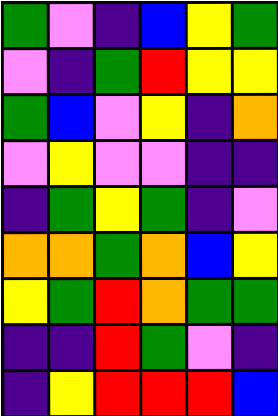[["green", "violet", "indigo", "blue", "yellow", "green"], ["violet", "indigo", "green", "red", "yellow", "yellow"], ["green", "blue", "violet", "yellow", "indigo", "orange"], ["violet", "yellow", "violet", "violet", "indigo", "indigo"], ["indigo", "green", "yellow", "green", "indigo", "violet"], ["orange", "orange", "green", "orange", "blue", "yellow"], ["yellow", "green", "red", "orange", "green", "green"], ["indigo", "indigo", "red", "green", "violet", "indigo"], ["indigo", "yellow", "red", "red", "red", "blue"]]